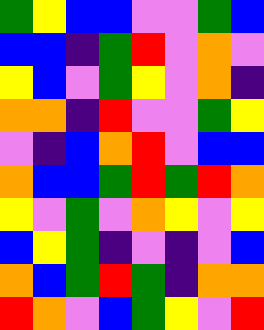[["green", "yellow", "blue", "blue", "violet", "violet", "green", "blue"], ["blue", "blue", "indigo", "green", "red", "violet", "orange", "violet"], ["yellow", "blue", "violet", "green", "yellow", "violet", "orange", "indigo"], ["orange", "orange", "indigo", "red", "violet", "violet", "green", "yellow"], ["violet", "indigo", "blue", "orange", "red", "violet", "blue", "blue"], ["orange", "blue", "blue", "green", "red", "green", "red", "orange"], ["yellow", "violet", "green", "violet", "orange", "yellow", "violet", "yellow"], ["blue", "yellow", "green", "indigo", "violet", "indigo", "violet", "blue"], ["orange", "blue", "green", "red", "green", "indigo", "orange", "orange"], ["red", "orange", "violet", "blue", "green", "yellow", "violet", "red"]]